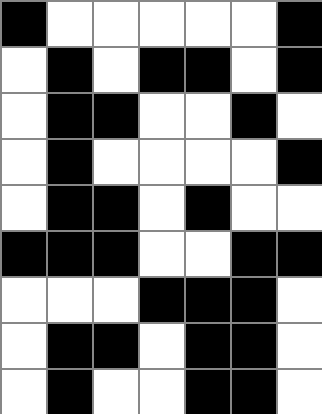[["black", "white", "white", "white", "white", "white", "black"], ["white", "black", "white", "black", "black", "white", "black"], ["white", "black", "black", "white", "white", "black", "white"], ["white", "black", "white", "white", "white", "white", "black"], ["white", "black", "black", "white", "black", "white", "white"], ["black", "black", "black", "white", "white", "black", "black"], ["white", "white", "white", "black", "black", "black", "white"], ["white", "black", "black", "white", "black", "black", "white"], ["white", "black", "white", "white", "black", "black", "white"]]